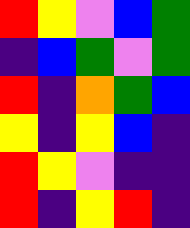[["red", "yellow", "violet", "blue", "green"], ["indigo", "blue", "green", "violet", "green"], ["red", "indigo", "orange", "green", "blue"], ["yellow", "indigo", "yellow", "blue", "indigo"], ["red", "yellow", "violet", "indigo", "indigo"], ["red", "indigo", "yellow", "red", "indigo"]]